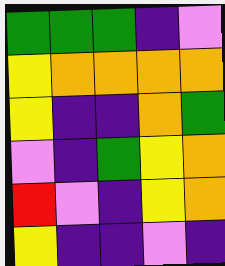[["green", "green", "green", "indigo", "violet"], ["yellow", "orange", "orange", "orange", "orange"], ["yellow", "indigo", "indigo", "orange", "green"], ["violet", "indigo", "green", "yellow", "orange"], ["red", "violet", "indigo", "yellow", "orange"], ["yellow", "indigo", "indigo", "violet", "indigo"]]